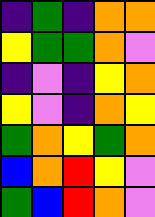[["indigo", "green", "indigo", "orange", "orange"], ["yellow", "green", "green", "orange", "violet"], ["indigo", "violet", "indigo", "yellow", "orange"], ["yellow", "violet", "indigo", "orange", "yellow"], ["green", "orange", "yellow", "green", "orange"], ["blue", "orange", "red", "yellow", "violet"], ["green", "blue", "red", "orange", "violet"]]